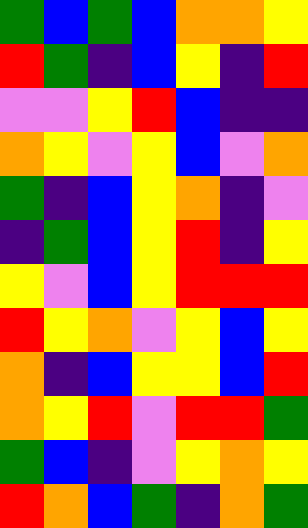[["green", "blue", "green", "blue", "orange", "orange", "yellow"], ["red", "green", "indigo", "blue", "yellow", "indigo", "red"], ["violet", "violet", "yellow", "red", "blue", "indigo", "indigo"], ["orange", "yellow", "violet", "yellow", "blue", "violet", "orange"], ["green", "indigo", "blue", "yellow", "orange", "indigo", "violet"], ["indigo", "green", "blue", "yellow", "red", "indigo", "yellow"], ["yellow", "violet", "blue", "yellow", "red", "red", "red"], ["red", "yellow", "orange", "violet", "yellow", "blue", "yellow"], ["orange", "indigo", "blue", "yellow", "yellow", "blue", "red"], ["orange", "yellow", "red", "violet", "red", "red", "green"], ["green", "blue", "indigo", "violet", "yellow", "orange", "yellow"], ["red", "orange", "blue", "green", "indigo", "orange", "green"]]